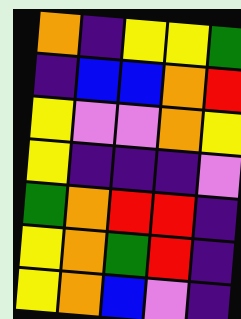[["orange", "indigo", "yellow", "yellow", "green"], ["indigo", "blue", "blue", "orange", "red"], ["yellow", "violet", "violet", "orange", "yellow"], ["yellow", "indigo", "indigo", "indigo", "violet"], ["green", "orange", "red", "red", "indigo"], ["yellow", "orange", "green", "red", "indigo"], ["yellow", "orange", "blue", "violet", "indigo"]]